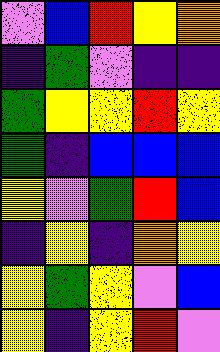[["violet", "blue", "red", "yellow", "orange"], ["indigo", "green", "violet", "indigo", "indigo"], ["green", "yellow", "yellow", "red", "yellow"], ["green", "indigo", "blue", "blue", "blue"], ["yellow", "violet", "green", "red", "blue"], ["indigo", "yellow", "indigo", "orange", "yellow"], ["yellow", "green", "yellow", "violet", "blue"], ["yellow", "indigo", "yellow", "red", "violet"]]